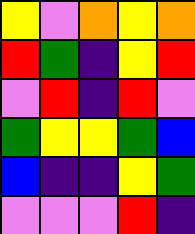[["yellow", "violet", "orange", "yellow", "orange"], ["red", "green", "indigo", "yellow", "red"], ["violet", "red", "indigo", "red", "violet"], ["green", "yellow", "yellow", "green", "blue"], ["blue", "indigo", "indigo", "yellow", "green"], ["violet", "violet", "violet", "red", "indigo"]]